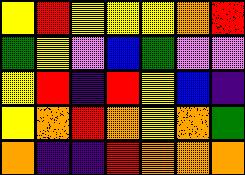[["yellow", "red", "yellow", "yellow", "yellow", "orange", "red"], ["green", "yellow", "violet", "blue", "green", "violet", "violet"], ["yellow", "red", "indigo", "red", "yellow", "blue", "indigo"], ["yellow", "orange", "red", "orange", "yellow", "orange", "green"], ["orange", "indigo", "indigo", "red", "orange", "orange", "orange"]]